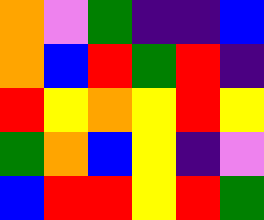[["orange", "violet", "green", "indigo", "indigo", "blue"], ["orange", "blue", "red", "green", "red", "indigo"], ["red", "yellow", "orange", "yellow", "red", "yellow"], ["green", "orange", "blue", "yellow", "indigo", "violet"], ["blue", "red", "red", "yellow", "red", "green"]]